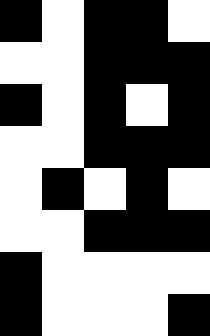[["black", "white", "black", "black", "white"], ["white", "white", "black", "black", "black"], ["black", "white", "black", "white", "black"], ["white", "white", "black", "black", "black"], ["white", "black", "white", "black", "white"], ["white", "white", "black", "black", "black"], ["black", "white", "white", "white", "white"], ["black", "white", "white", "white", "black"]]